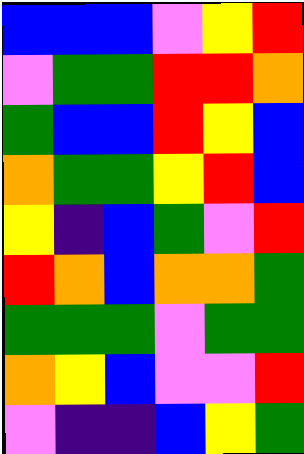[["blue", "blue", "blue", "violet", "yellow", "red"], ["violet", "green", "green", "red", "red", "orange"], ["green", "blue", "blue", "red", "yellow", "blue"], ["orange", "green", "green", "yellow", "red", "blue"], ["yellow", "indigo", "blue", "green", "violet", "red"], ["red", "orange", "blue", "orange", "orange", "green"], ["green", "green", "green", "violet", "green", "green"], ["orange", "yellow", "blue", "violet", "violet", "red"], ["violet", "indigo", "indigo", "blue", "yellow", "green"]]